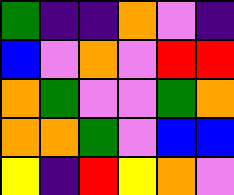[["green", "indigo", "indigo", "orange", "violet", "indigo"], ["blue", "violet", "orange", "violet", "red", "red"], ["orange", "green", "violet", "violet", "green", "orange"], ["orange", "orange", "green", "violet", "blue", "blue"], ["yellow", "indigo", "red", "yellow", "orange", "violet"]]